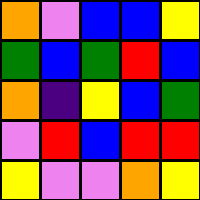[["orange", "violet", "blue", "blue", "yellow"], ["green", "blue", "green", "red", "blue"], ["orange", "indigo", "yellow", "blue", "green"], ["violet", "red", "blue", "red", "red"], ["yellow", "violet", "violet", "orange", "yellow"]]